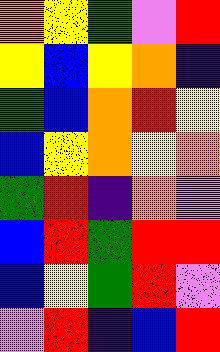[["orange", "yellow", "green", "violet", "red"], ["yellow", "blue", "yellow", "orange", "indigo"], ["green", "blue", "orange", "red", "yellow"], ["blue", "yellow", "orange", "yellow", "orange"], ["green", "red", "indigo", "orange", "violet"], ["blue", "red", "green", "red", "red"], ["blue", "yellow", "green", "red", "violet"], ["violet", "red", "indigo", "blue", "red"]]